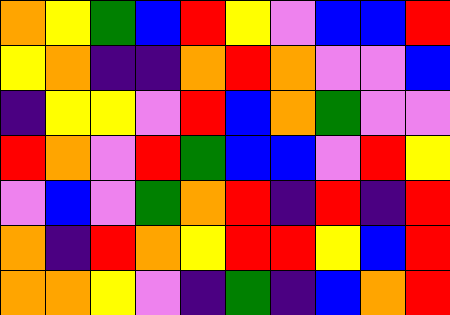[["orange", "yellow", "green", "blue", "red", "yellow", "violet", "blue", "blue", "red"], ["yellow", "orange", "indigo", "indigo", "orange", "red", "orange", "violet", "violet", "blue"], ["indigo", "yellow", "yellow", "violet", "red", "blue", "orange", "green", "violet", "violet"], ["red", "orange", "violet", "red", "green", "blue", "blue", "violet", "red", "yellow"], ["violet", "blue", "violet", "green", "orange", "red", "indigo", "red", "indigo", "red"], ["orange", "indigo", "red", "orange", "yellow", "red", "red", "yellow", "blue", "red"], ["orange", "orange", "yellow", "violet", "indigo", "green", "indigo", "blue", "orange", "red"]]